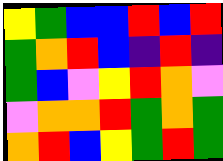[["yellow", "green", "blue", "blue", "red", "blue", "red"], ["green", "orange", "red", "blue", "indigo", "red", "indigo"], ["green", "blue", "violet", "yellow", "red", "orange", "violet"], ["violet", "orange", "orange", "red", "green", "orange", "green"], ["orange", "red", "blue", "yellow", "green", "red", "green"]]